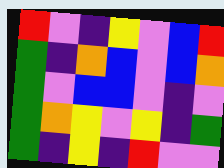[["red", "violet", "indigo", "yellow", "violet", "blue", "red"], ["green", "indigo", "orange", "blue", "violet", "blue", "orange"], ["green", "violet", "blue", "blue", "violet", "indigo", "violet"], ["green", "orange", "yellow", "violet", "yellow", "indigo", "green"], ["green", "indigo", "yellow", "indigo", "red", "violet", "violet"]]